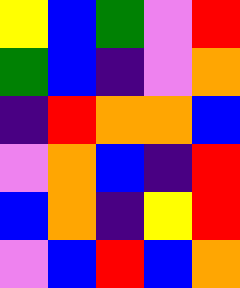[["yellow", "blue", "green", "violet", "red"], ["green", "blue", "indigo", "violet", "orange"], ["indigo", "red", "orange", "orange", "blue"], ["violet", "orange", "blue", "indigo", "red"], ["blue", "orange", "indigo", "yellow", "red"], ["violet", "blue", "red", "blue", "orange"]]